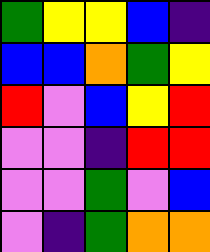[["green", "yellow", "yellow", "blue", "indigo"], ["blue", "blue", "orange", "green", "yellow"], ["red", "violet", "blue", "yellow", "red"], ["violet", "violet", "indigo", "red", "red"], ["violet", "violet", "green", "violet", "blue"], ["violet", "indigo", "green", "orange", "orange"]]